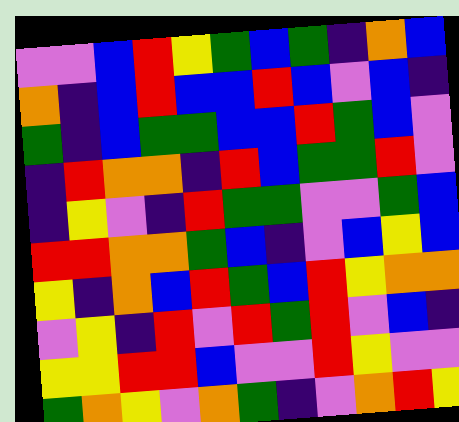[["violet", "violet", "blue", "red", "yellow", "green", "blue", "green", "indigo", "orange", "blue"], ["orange", "indigo", "blue", "red", "blue", "blue", "red", "blue", "violet", "blue", "indigo"], ["green", "indigo", "blue", "green", "green", "blue", "blue", "red", "green", "blue", "violet"], ["indigo", "red", "orange", "orange", "indigo", "red", "blue", "green", "green", "red", "violet"], ["indigo", "yellow", "violet", "indigo", "red", "green", "green", "violet", "violet", "green", "blue"], ["red", "red", "orange", "orange", "green", "blue", "indigo", "violet", "blue", "yellow", "blue"], ["yellow", "indigo", "orange", "blue", "red", "green", "blue", "red", "yellow", "orange", "orange"], ["violet", "yellow", "indigo", "red", "violet", "red", "green", "red", "violet", "blue", "indigo"], ["yellow", "yellow", "red", "red", "blue", "violet", "violet", "red", "yellow", "violet", "violet"], ["green", "orange", "yellow", "violet", "orange", "green", "indigo", "violet", "orange", "red", "yellow"]]